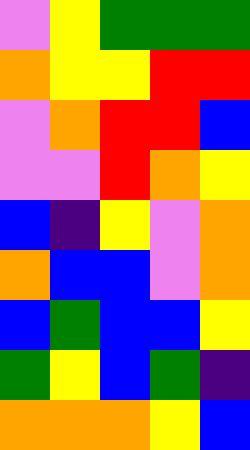[["violet", "yellow", "green", "green", "green"], ["orange", "yellow", "yellow", "red", "red"], ["violet", "orange", "red", "red", "blue"], ["violet", "violet", "red", "orange", "yellow"], ["blue", "indigo", "yellow", "violet", "orange"], ["orange", "blue", "blue", "violet", "orange"], ["blue", "green", "blue", "blue", "yellow"], ["green", "yellow", "blue", "green", "indigo"], ["orange", "orange", "orange", "yellow", "blue"]]